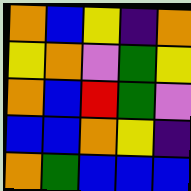[["orange", "blue", "yellow", "indigo", "orange"], ["yellow", "orange", "violet", "green", "yellow"], ["orange", "blue", "red", "green", "violet"], ["blue", "blue", "orange", "yellow", "indigo"], ["orange", "green", "blue", "blue", "blue"]]